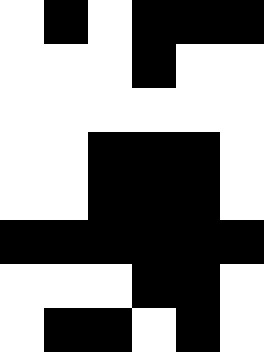[["white", "black", "white", "black", "black", "black"], ["white", "white", "white", "black", "white", "white"], ["white", "white", "white", "white", "white", "white"], ["white", "white", "black", "black", "black", "white"], ["white", "white", "black", "black", "black", "white"], ["black", "black", "black", "black", "black", "black"], ["white", "white", "white", "black", "black", "white"], ["white", "black", "black", "white", "black", "white"]]